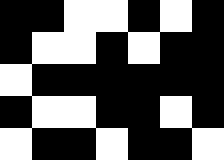[["black", "black", "white", "white", "black", "white", "black"], ["black", "white", "white", "black", "white", "black", "black"], ["white", "black", "black", "black", "black", "black", "black"], ["black", "white", "white", "black", "black", "white", "black"], ["white", "black", "black", "white", "black", "black", "white"]]